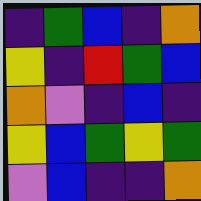[["indigo", "green", "blue", "indigo", "orange"], ["yellow", "indigo", "red", "green", "blue"], ["orange", "violet", "indigo", "blue", "indigo"], ["yellow", "blue", "green", "yellow", "green"], ["violet", "blue", "indigo", "indigo", "orange"]]